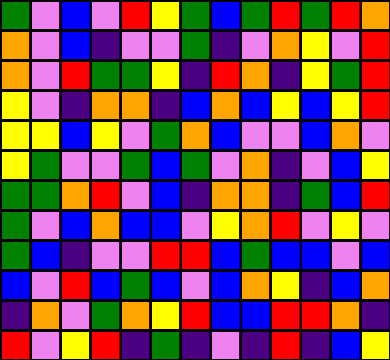[["green", "violet", "blue", "violet", "red", "yellow", "green", "blue", "green", "red", "green", "red", "orange"], ["orange", "violet", "blue", "indigo", "violet", "violet", "green", "indigo", "violet", "orange", "yellow", "violet", "red"], ["orange", "violet", "red", "green", "green", "yellow", "indigo", "red", "orange", "indigo", "yellow", "green", "red"], ["yellow", "violet", "indigo", "orange", "orange", "indigo", "blue", "orange", "blue", "yellow", "blue", "yellow", "red"], ["yellow", "yellow", "blue", "yellow", "violet", "green", "orange", "blue", "violet", "violet", "blue", "orange", "violet"], ["yellow", "green", "violet", "violet", "green", "blue", "green", "violet", "orange", "indigo", "violet", "blue", "yellow"], ["green", "green", "orange", "red", "violet", "blue", "indigo", "orange", "orange", "indigo", "green", "blue", "red"], ["green", "violet", "blue", "orange", "blue", "blue", "violet", "yellow", "orange", "red", "violet", "yellow", "violet"], ["green", "blue", "indigo", "violet", "violet", "red", "red", "blue", "green", "blue", "blue", "violet", "blue"], ["blue", "violet", "red", "blue", "green", "blue", "violet", "blue", "orange", "yellow", "indigo", "blue", "orange"], ["indigo", "orange", "violet", "green", "orange", "yellow", "red", "blue", "blue", "red", "red", "orange", "indigo"], ["red", "violet", "yellow", "red", "indigo", "green", "indigo", "violet", "indigo", "red", "indigo", "blue", "yellow"]]